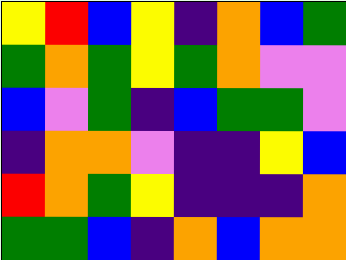[["yellow", "red", "blue", "yellow", "indigo", "orange", "blue", "green"], ["green", "orange", "green", "yellow", "green", "orange", "violet", "violet"], ["blue", "violet", "green", "indigo", "blue", "green", "green", "violet"], ["indigo", "orange", "orange", "violet", "indigo", "indigo", "yellow", "blue"], ["red", "orange", "green", "yellow", "indigo", "indigo", "indigo", "orange"], ["green", "green", "blue", "indigo", "orange", "blue", "orange", "orange"]]